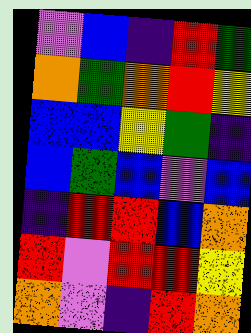[["violet", "blue", "indigo", "red", "green"], ["orange", "green", "orange", "red", "yellow"], ["blue", "blue", "yellow", "green", "indigo"], ["blue", "green", "blue", "violet", "blue"], ["indigo", "red", "red", "blue", "orange"], ["red", "violet", "red", "red", "yellow"], ["orange", "violet", "indigo", "red", "orange"]]